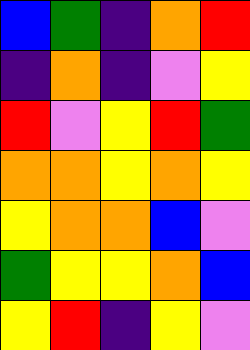[["blue", "green", "indigo", "orange", "red"], ["indigo", "orange", "indigo", "violet", "yellow"], ["red", "violet", "yellow", "red", "green"], ["orange", "orange", "yellow", "orange", "yellow"], ["yellow", "orange", "orange", "blue", "violet"], ["green", "yellow", "yellow", "orange", "blue"], ["yellow", "red", "indigo", "yellow", "violet"]]